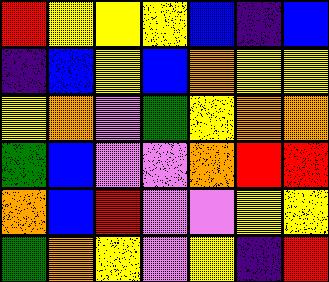[["red", "yellow", "yellow", "yellow", "blue", "indigo", "blue"], ["indigo", "blue", "yellow", "blue", "orange", "yellow", "yellow"], ["yellow", "orange", "violet", "green", "yellow", "orange", "orange"], ["green", "blue", "violet", "violet", "orange", "red", "red"], ["orange", "blue", "red", "violet", "violet", "yellow", "yellow"], ["green", "orange", "yellow", "violet", "yellow", "indigo", "red"]]